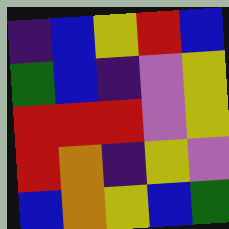[["indigo", "blue", "yellow", "red", "blue"], ["green", "blue", "indigo", "violet", "yellow"], ["red", "red", "red", "violet", "yellow"], ["red", "orange", "indigo", "yellow", "violet"], ["blue", "orange", "yellow", "blue", "green"]]